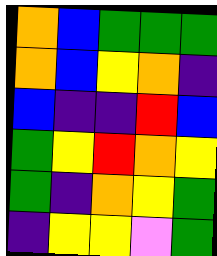[["orange", "blue", "green", "green", "green"], ["orange", "blue", "yellow", "orange", "indigo"], ["blue", "indigo", "indigo", "red", "blue"], ["green", "yellow", "red", "orange", "yellow"], ["green", "indigo", "orange", "yellow", "green"], ["indigo", "yellow", "yellow", "violet", "green"]]